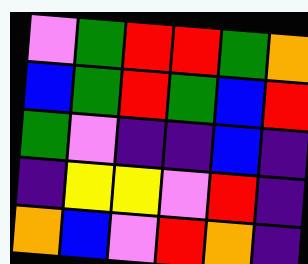[["violet", "green", "red", "red", "green", "orange"], ["blue", "green", "red", "green", "blue", "red"], ["green", "violet", "indigo", "indigo", "blue", "indigo"], ["indigo", "yellow", "yellow", "violet", "red", "indigo"], ["orange", "blue", "violet", "red", "orange", "indigo"]]